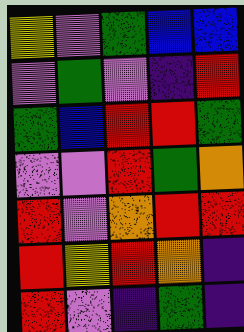[["yellow", "violet", "green", "blue", "blue"], ["violet", "green", "violet", "indigo", "red"], ["green", "blue", "red", "red", "green"], ["violet", "violet", "red", "green", "orange"], ["red", "violet", "orange", "red", "red"], ["red", "yellow", "red", "orange", "indigo"], ["red", "violet", "indigo", "green", "indigo"]]